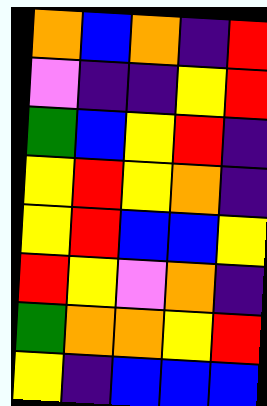[["orange", "blue", "orange", "indigo", "red"], ["violet", "indigo", "indigo", "yellow", "red"], ["green", "blue", "yellow", "red", "indigo"], ["yellow", "red", "yellow", "orange", "indigo"], ["yellow", "red", "blue", "blue", "yellow"], ["red", "yellow", "violet", "orange", "indigo"], ["green", "orange", "orange", "yellow", "red"], ["yellow", "indigo", "blue", "blue", "blue"]]